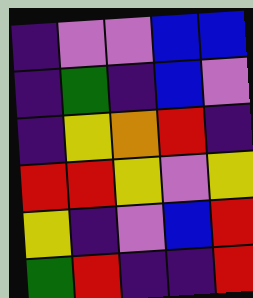[["indigo", "violet", "violet", "blue", "blue"], ["indigo", "green", "indigo", "blue", "violet"], ["indigo", "yellow", "orange", "red", "indigo"], ["red", "red", "yellow", "violet", "yellow"], ["yellow", "indigo", "violet", "blue", "red"], ["green", "red", "indigo", "indigo", "red"]]